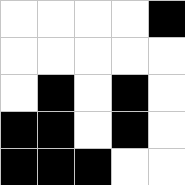[["white", "white", "white", "white", "black"], ["white", "white", "white", "white", "white"], ["white", "black", "white", "black", "white"], ["black", "black", "white", "black", "white"], ["black", "black", "black", "white", "white"]]